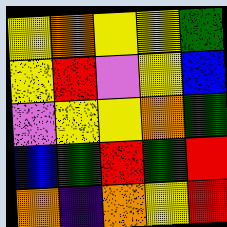[["yellow", "orange", "yellow", "yellow", "green"], ["yellow", "red", "violet", "yellow", "blue"], ["violet", "yellow", "yellow", "orange", "green"], ["blue", "green", "red", "green", "red"], ["orange", "indigo", "orange", "yellow", "red"]]